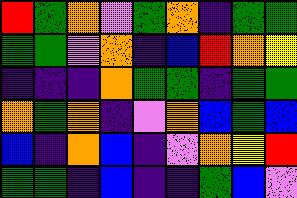[["red", "green", "orange", "violet", "green", "orange", "indigo", "green", "green"], ["green", "green", "violet", "orange", "indigo", "blue", "red", "orange", "yellow"], ["indigo", "indigo", "indigo", "orange", "green", "green", "indigo", "green", "green"], ["orange", "green", "orange", "indigo", "violet", "orange", "blue", "green", "blue"], ["blue", "indigo", "orange", "blue", "indigo", "violet", "orange", "yellow", "red"], ["green", "green", "indigo", "blue", "indigo", "indigo", "green", "blue", "violet"]]